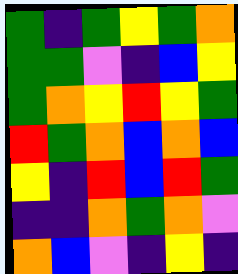[["green", "indigo", "green", "yellow", "green", "orange"], ["green", "green", "violet", "indigo", "blue", "yellow"], ["green", "orange", "yellow", "red", "yellow", "green"], ["red", "green", "orange", "blue", "orange", "blue"], ["yellow", "indigo", "red", "blue", "red", "green"], ["indigo", "indigo", "orange", "green", "orange", "violet"], ["orange", "blue", "violet", "indigo", "yellow", "indigo"]]